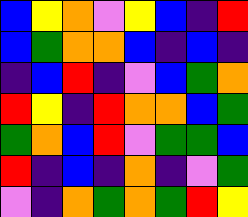[["blue", "yellow", "orange", "violet", "yellow", "blue", "indigo", "red"], ["blue", "green", "orange", "orange", "blue", "indigo", "blue", "indigo"], ["indigo", "blue", "red", "indigo", "violet", "blue", "green", "orange"], ["red", "yellow", "indigo", "red", "orange", "orange", "blue", "green"], ["green", "orange", "blue", "red", "violet", "green", "green", "blue"], ["red", "indigo", "blue", "indigo", "orange", "indigo", "violet", "green"], ["violet", "indigo", "orange", "green", "orange", "green", "red", "yellow"]]